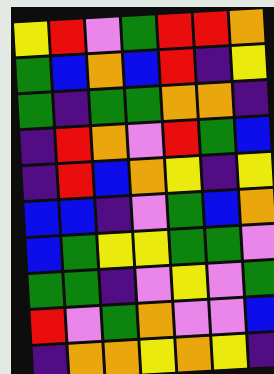[["yellow", "red", "violet", "green", "red", "red", "orange"], ["green", "blue", "orange", "blue", "red", "indigo", "yellow"], ["green", "indigo", "green", "green", "orange", "orange", "indigo"], ["indigo", "red", "orange", "violet", "red", "green", "blue"], ["indigo", "red", "blue", "orange", "yellow", "indigo", "yellow"], ["blue", "blue", "indigo", "violet", "green", "blue", "orange"], ["blue", "green", "yellow", "yellow", "green", "green", "violet"], ["green", "green", "indigo", "violet", "yellow", "violet", "green"], ["red", "violet", "green", "orange", "violet", "violet", "blue"], ["indigo", "orange", "orange", "yellow", "orange", "yellow", "indigo"]]